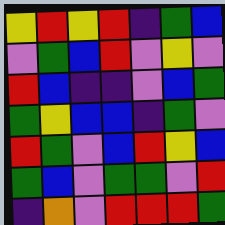[["yellow", "red", "yellow", "red", "indigo", "green", "blue"], ["violet", "green", "blue", "red", "violet", "yellow", "violet"], ["red", "blue", "indigo", "indigo", "violet", "blue", "green"], ["green", "yellow", "blue", "blue", "indigo", "green", "violet"], ["red", "green", "violet", "blue", "red", "yellow", "blue"], ["green", "blue", "violet", "green", "green", "violet", "red"], ["indigo", "orange", "violet", "red", "red", "red", "green"]]